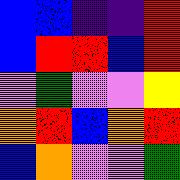[["blue", "blue", "indigo", "indigo", "red"], ["blue", "red", "red", "blue", "red"], ["violet", "green", "violet", "violet", "yellow"], ["orange", "red", "blue", "orange", "red"], ["blue", "orange", "violet", "violet", "green"]]